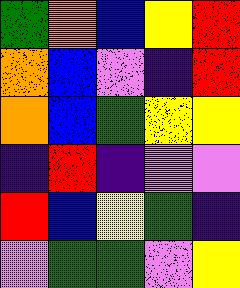[["green", "orange", "blue", "yellow", "red"], ["orange", "blue", "violet", "indigo", "red"], ["orange", "blue", "green", "yellow", "yellow"], ["indigo", "red", "indigo", "violet", "violet"], ["red", "blue", "yellow", "green", "indigo"], ["violet", "green", "green", "violet", "yellow"]]